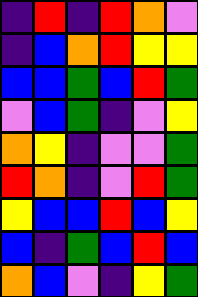[["indigo", "red", "indigo", "red", "orange", "violet"], ["indigo", "blue", "orange", "red", "yellow", "yellow"], ["blue", "blue", "green", "blue", "red", "green"], ["violet", "blue", "green", "indigo", "violet", "yellow"], ["orange", "yellow", "indigo", "violet", "violet", "green"], ["red", "orange", "indigo", "violet", "red", "green"], ["yellow", "blue", "blue", "red", "blue", "yellow"], ["blue", "indigo", "green", "blue", "red", "blue"], ["orange", "blue", "violet", "indigo", "yellow", "green"]]